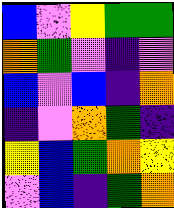[["blue", "violet", "yellow", "green", "green"], ["orange", "green", "violet", "indigo", "violet"], ["blue", "violet", "blue", "indigo", "orange"], ["indigo", "violet", "orange", "green", "indigo"], ["yellow", "blue", "green", "orange", "yellow"], ["violet", "blue", "indigo", "green", "orange"]]